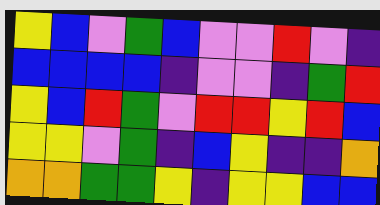[["yellow", "blue", "violet", "green", "blue", "violet", "violet", "red", "violet", "indigo"], ["blue", "blue", "blue", "blue", "indigo", "violet", "violet", "indigo", "green", "red"], ["yellow", "blue", "red", "green", "violet", "red", "red", "yellow", "red", "blue"], ["yellow", "yellow", "violet", "green", "indigo", "blue", "yellow", "indigo", "indigo", "orange"], ["orange", "orange", "green", "green", "yellow", "indigo", "yellow", "yellow", "blue", "blue"]]